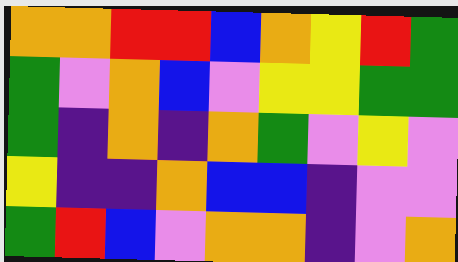[["orange", "orange", "red", "red", "blue", "orange", "yellow", "red", "green"], ["green", "violet", "orange", "blue", "violet", "yellow", "yellow", "green", "green"], ["green", "indigo", "orange", "indigo", "orange", "green", "violet", "yellow", "violet"], ["yellow", "indigo", "indigo", "orange", "blue", "blue", "indigo", "violet", "violet"], ["green", "red", "blue", "violet", "orange", "orange", "indigo", "violet", "orange"]]